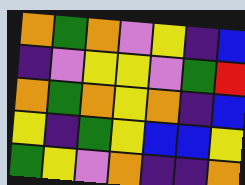[["orange", "green", "orange", "violet", "yellow", "indigo", "blue"], ["indigo", "violet", "yellow", "yellow", "violet", "green", "red"], ["orange", "green", "orange", "yellow", "orange", "indigo", "blue"], ["yellow", "indigo", "green", "yellow", "blue", "blue", "yellow"], ["green", "yellow", "violet", "orange", "indigo", "indigo", "orange"]]